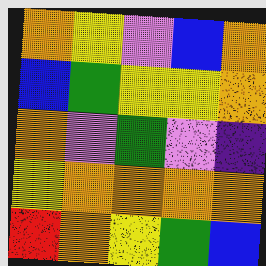[["orange", "yellow", "violet", "blue", "orange"], ["blue", "green", "yellow", "yellow", "orange"], ["orange", "violet", "green", "violet", "indigo"], ["yellow", "orange", "orange", "orange", "orange"], ["red", "orange", "yellow", "green", "blue"]]